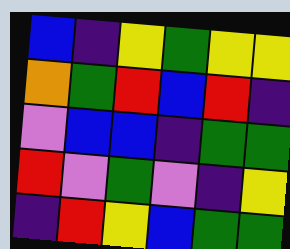[["blue", "indigo", "yellow", "green", "yellow", "yellow"], ["orange", "green", "red", "blue", "red", "indigo"], ["violet", "blue", "blue", "indigo", "green", "green"], ["red", "violet", "green", "violet", "indigo", "yellow"], ["indigo", "red", "yellow", "blue", "green", "green"]]